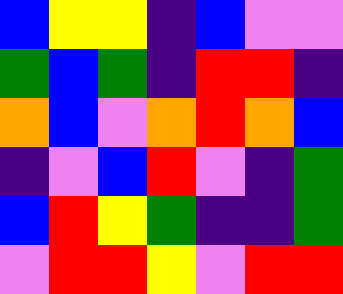[["blue", "yellow", "yellow", "indigo", "blue", "violet", "violet"], ["green", "blue", "green", "indigo", "red", "red", "indigo"], ["orange", "blue", "violet", "orange", "red", "orange", "blue"], ["indigo", "violet", "blue", "red", "violet", "indigo", "green"], ["blue", "red", "yellow", "green", "indigo", "indigo", "green"], ["violet", "red", "red", "yellow", "violet", "red", "red"]]